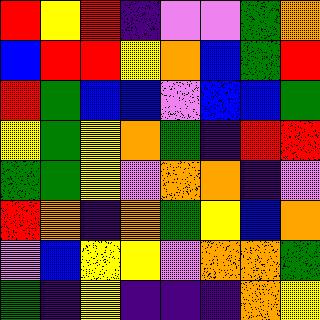[["red", "yellow", "red", "indigo", "violet", "violet", "green", "orange"], ["blue", "red", "red", "yellow", "orange", "blue", "green", "red"], ["red", "green", "blue", "blue", "violet", "blue", "blue", "green"], ["yellow", "green", "yellow", "orange", "green", "indigo", "red", "red"], ["green", "green", "yellow", "violet", "orange", "orange", "indigo", "violet"], ["red", "orange", "indigo", "orange", "green", "yellow", "blue", "orange"], ["violet", "blue", "yellow", "yellow", "violet", "orange", "orange", "green"], ["green", "indigo", "yellow", "indigo", "indigo", "indigo", "orange", "yellow"]]